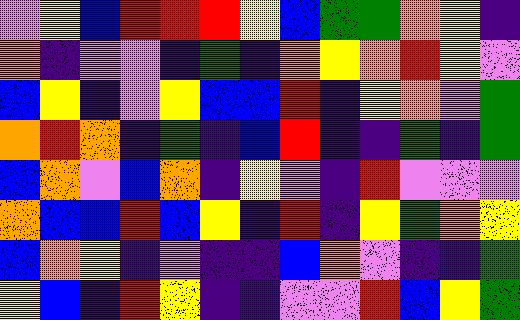[["violet", "yellow", "blue", "red", "red", "red", "yellow", "blue", "green", "green", "orange", "yellow", "indigo"], ["orange", "indigo", "violet", "violet", "indigo", "green", "indigo", "orange", "yellow", "orange", "red", "yellow", "violet"], ["blue", "yellow", "indigo", "violet", "yellow", "blue", "blue", "red", "indigo", "yellow", "orange", "violet", "green"], ["orange", "red", "orange", "indigo", "green", "indigo", "blue", "red", "indigo", "indigo", "green", "indigo", "green"], ["blue", "orange", "violet", "blue", "orange", "indigo", "yellow", "violet", "indigo", "red", "violet", "violet", "violet"], ["orange", "blue", "blue", "red", "blue", "yellow", "indigo", "red", "indigo", "yellow", "green", "orange", "yellow"], ["blue", "orange", "yellow", "indigo", "violet", "indigo", "indigo", "blue", "orange", "violet", "indigo", "indigo", "green"], ["yellow", "blue", "indigo", "red", "yellow", "indigo", "indigo", "violet", "violet", "red", "blue", "yellow", "green"]]